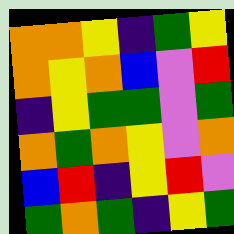[["orange", "orange", "yellow", "indigo", "green", "yellow"], ["orange", "yellow", "orange", "blue", "violet", "red"], ["indigo", "yellow", "green", "green", "violet", "green"], ["orange", "green", "orange", "yellow", "violet", "orange"], ["blue", "red", "indigo", "yellow", "red", "violet"], ["green", "orange", "green", "indigo", "yellow", "green"]]